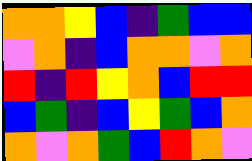[["orange", "orange", "yellow", "blue", "indigo", "green", "blue", "blue"], ["violet", "orange", "indigo", "blue", "orange", "orange", "violet", "orange"], ["red", "indigo", "red", "yellow", "orange", "blue", "red", "red"], ["blue", "green", "indigo", "blue", "yellow", "green", "blue", "orange"], ["orange", "violet", "orange", "green", "blue", "red", "orange", "violet"]]